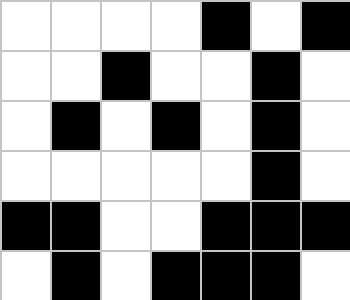[["white", "white", "white", "white", "black", "white", "black"], ["white", "white", "black", "white", "white", "black", "white"], ["white", "black", "white", "black", "white", "black", "white"], ["white", "white", "white", "white", "white", "black", "white"], ["black", "black", "white", "white", "black", "black", "black"], ["white", "black", "white", "black", "black", "black", "white"]]